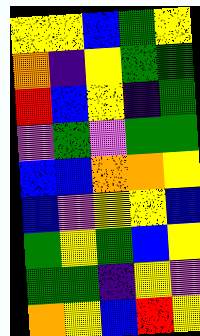[["yellow", "yellow", "blue", "green", "yellow"], ["orange", "indigo", "yellow", "green", "green"], ["red", "blue", "yellow", "indigo", "green"], ["violet", "green", "violet", "green", "green"], ["blue", "blue", "orange", "orange", "yellow"], ["blue", "violet", "yellow", "yellow", "blue"], ["green", "yellow", "green", "blue", "yellow"], ["green", "green", "indigo", "yellow", "violet"], ["orange", "yellow", "blue", "red", "yellow"]]